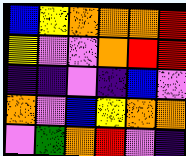[["blue", "yellow", "orange", "orange", "orange", "red"], ["yellow", "violet", "violet", "orange", "red", "red"], ["indigo", "indigo", "violet", "indigo", "blue", "violet"], ["orange", "violet", "blue", "yellow", "orange", "orange"], ["violet", "green", "orange", "red", "violet", "indigo"]]